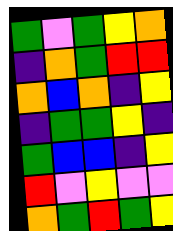[["green", "violet", "green", "yellow", "orange"], ["indigo", "orange", "green", "red", "red"], ["orange", "blue", "orange", "indigo", "yellow"], ["indigo", "green", "green", "yellow", "indigo"], ["green", "blue", "blue", "indigo", "yellow"], ["red", "violet", "yellow", "violet", "violet"], ["orange", "green", "red", "green", "yellow"]]